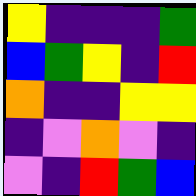[["yellow", "indigo", "indigo", "indigo", "green"], ["blue", "green", "yellow", "indigo", "red"], ["orange", "indigo", "indigo", "yellow", "yellow"], ["indigo", "violet", "orange", "violet", "indigo"], ["violet", "indigo", "red", "green", "blue"]]